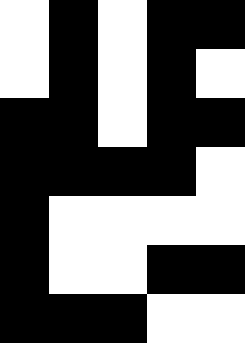[["white", "black", "white", "black", "black"], ["white", "black", "white", "black", "white"], ["black", "black", "white", "black", "black"], ["black", "black", "black", "black", "white"], ["black", "white", "white", "white", "white"], ["black", "white", "white", "black", "black"], ["black", "black", "black", "white", "white"]]